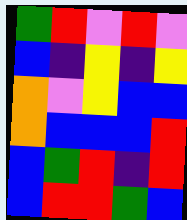[["green", "red", "violet", "red", "violet"], ["blue", "indigo", "yellow", "indigo", "yellow"], ["orange", "violet", "yellow", "blue", "blue"], ["orange", "blue", "blue", "blue", "red"], ["blue", "green", "red", "indigo", "red"], ["blue", "red", "red", "green", "blue"]]